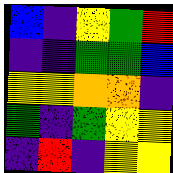[["blue", "indigo", "yellow", "green", "red"], ["indigo", "indigo", "green", "green", "blue"], ["yellow", "yellow", "orange", "orange", "indigo"], ["green", "indigo", "green", "yellow", "yellow"], ["indigo", "red", "indigo", "yellow", "yellow"]]